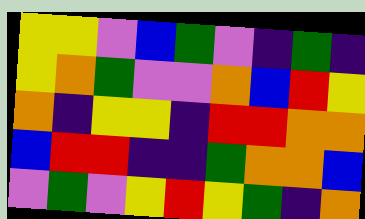[["yellow", "yellow", "violet", "blue", "green", "violet", "indigo", "green", "indigo"], ["yellow", "orange", "green", "violet", "violet", "orange", "blue", "red", "yellow"], ["orange", "indigo", "yellow", "yellow", "indigo", "red", "red", "orange", "orange"], ["blue", "red", "red", "indigo", "indigo", "green", "orange", "orange", "blue"], ["violet", "green", "violet", "yellow", "red", "yellow", "green", "indigo", "orange"]]